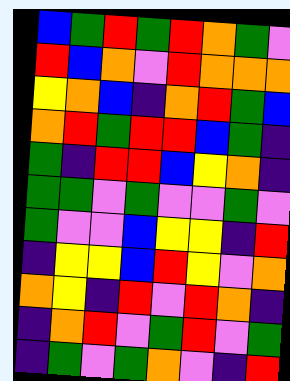[["blue", "green", "red", "green", "red", "orange", "green", "violet"], ["red", "blue", "orange", "violet", "red", "orange", "orange", "orange"], ["yellow", "orange", "blue", "indigo", "orange", "red", "green", "blue"], ["orange", "red", "green", "red", "red", "blue", "green", "indigo"], ["green", "indigo", "red", "red", "blue", "yellow", "orange", "indigo"], ["green", "green", "violet", "green", "violet", "violet", "green", "violet"], ["green", "violet", "violet", "blue", "yellow", "yellow", "indigo", "red"], ["indigo", "yellow", "yellow", "blue", "red", "yellow", "violet", "orange"], ["orange", "yellow", "indigo", "red", "violet", "red", "orange", "indigo"], ["indigo", "orange", "red", "violet", "green", "red", "violet", "green"], ["indigo", "green", "violet", "green", "orange", "violet", "indigo", "red"]]